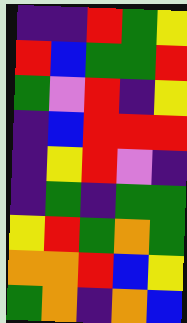[["indigo", "indigo", "red", "green", "yellow"], ["red", "blue", "green", "green", "red"], ["green", "violet", "red", "indigo", "yellow"], ["indigo", "blue", "red", "red", "red"], ["indigo", "yellow", "red", "violet", "indigo"], ["indigo", "green", "indigo", "green", "green"], ["yellow", "red", "green", "orange", "green"], ["orange", "orange", "red", "blue", "yellow"], ["green", "orange", "indigo", "orange", "blue"]]